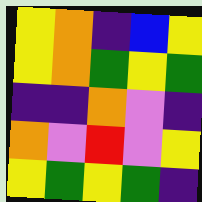[["yellow", "orange", "indigo", "blue", "yellow"], ["yellow", "orange", "green", "yellow", "green"], ["indigo", "indigo", "orange", "violet", "indigo"], ["orange", "violet", "red", "violet", "yellow"], ["yellow", "green", "yellow", "green", "indigo"]]